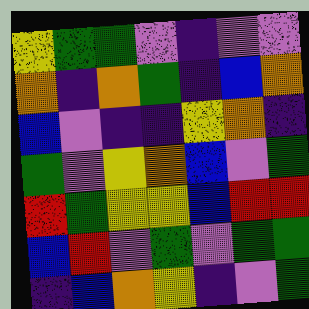[["yellow", "green", "green", "violet", "indigo", "violet", "violet"], ["orange", "indigo", "orange", "green", "indigo", "blue", "orange"], ["blue", "violet", "indigo", "indigo", "yellow", "orange", "indigo"], ["green", "violet", "yellow", "orange", "blue", "violet", "green"], ["red", "green", "yellow", "yellow", "blue", "red", "red"], ["blue", "red", "violet", "green", "violet", "green", "green"], ["indigo", "blue", "orange", "yellow", "indigo", "violet", "green"]]